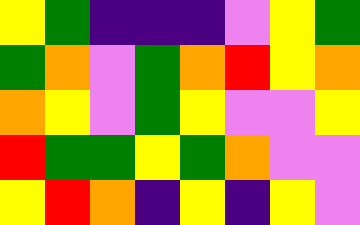[["yellow", "green", "indigo", "indigo", "indigo", "violet", "yellow", "green"], ["green", "orange", "violet", "green", "orange", "red", "yellow", "orange"], ["orange", "yellow", "violet", "green", "yellow", "violet", "violet", "yellow"], ["red", "green", "green", "yellow", "green", "orange", "violet", "violet"], ["yellow", "red", "orange", "indigo", "yellow", "indigo", "yellow", "violet"]]